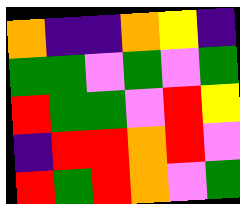[["orange", "indigo", "indigo", "orange", "yellow", "indigo"], ["green", "green", "violet", "green", "violet", "green"], ["red", "green", "green", "violet", "red", "yellow"], ["indigo", "red", "red", "orange", "red", "violet"], ["red", "green", "red", "orange", "violet", "green"]]